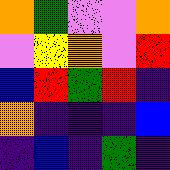[["orange", "green", "violet", "violet", "orange"], ["violet", "yellow", "orange", "violet", "red"], ["blue", "red", "green", "red", "indigo"], ["orange", "indigo", "indigo", "indigo", "blue"], ["indigo", "blue", "indigo", "green", "indigo"]]